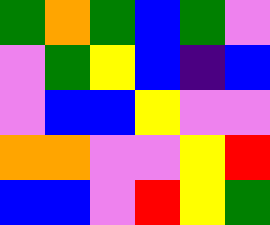[["green", "orange", "green", "blue", "green", "violet"], ["violet", "green", "yellow", "blue", "indigo", "blue"], ["violet", "blue", "blue", "yellow", "violet", "violet"], ["orange", "orange", "violet", "violet", "yellow", "red"], ["blue", "blue", "violet", "red", "yellow", "green"]]